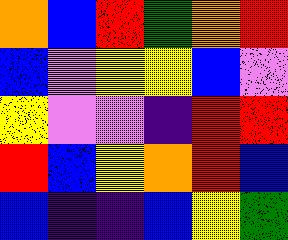[["orange", "blue", "red", "green", "orange", "red"], ["blue", "violet", "yellow", "yellow", "blue", "violet"], ["yellow", "violet", "violet", "indigo", "red", "red"], ["red", "blue", "yellow", "orange", "red", "blue"], ["blue", "indigo", "indigo", "blue", "yellow", "green"]]